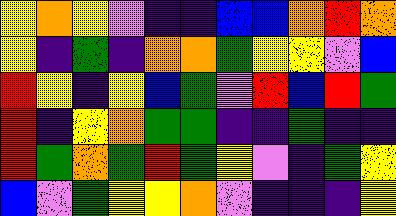[["yellow", "orange", "yellow", "violet", "indigo", "indigo", "blue", "blue", "orange", "red", "orange"], ["yellow", "indigo", "green", "indigo", "orange", "orange", "green", "yellow", "yellow", "violet", "blue"], ["red", "yellow", "indigo", "yellow", "blue", "green", "violet", "red", "blue", "red", "green"], ["red", "indigo", "yellow", "orange", "green", "green", "indigo", "indigo", "green", "indigo", "indigo"], ["red", "green", "orange", "green", "red", "green", "yellow", "violet", "indigo", "green", "yellow"], ["blue", "violet", "green", "yellow", "yellow", "orange", "violet", "indigo", "indigo", "indigo", "yellow"]]